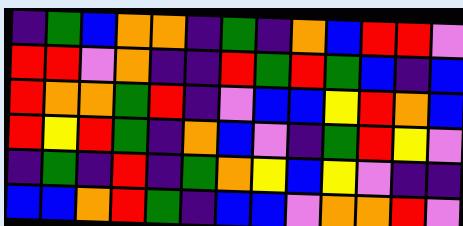[["indigo", "green", "blue", "orange", "orange", "indigo", "green", "indigo", "orange", "blue", "red", "red", "violet"], ["red", "red", "violet", "orange", "indigo", "indigo", "red", "green", "red", "green", "blue", "indigo", "blue"], ["red", "orange", "orange", "green", "red", "indigo", "violet", "blue", "blue", "yellow", "red", "orange", "blue"], ["red", "yellow", "red", "green", "indigo", "orange", "blue", "violet", "indigo", "green", "red", "yellow", "violet"], ["indigo", "green", "indigo", "red", "indigo", "green", "orange", "yellow", "blue", "yellow", "violet", "indigo", "indigo"], ["blue", "blue", "orange", "red", "green", "indigo", "blue", "blue", "violet", "orange", "orange", "red", "violet"]]